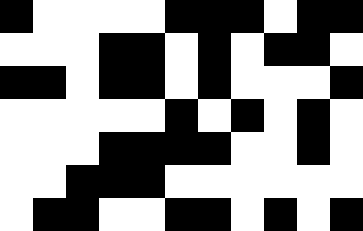[["black", "white", "white", "white", "white", "black", "black", "black", "white", "black", "black"], ["white", "white", "white", "black", "black", "white", "black", "white", "black", "black", "white"], ["black", "black", "white", "black", "black", "white", "black", "white", "white", "white", "black"], ["white", "white", "white", "white", "white", "black", "white", "black", "white", "black", "white"], ["white", "white", "white", "black", "black", "black", "black", "white", "white", "black", "white"], ["white", "white", "black", "black", "black", "white", "white", "white", "white", "white", "white"], ["white", "black", "black", "white", "white", "black", "black", "white", "black", "white", "black"]]